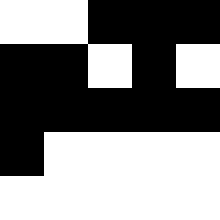[["white", "white", "black", "black", "black"], ["black", "black", "white", "black", "white"], ["black", "black", "black", "black", "black"], ["black", "white", "white", "white", "white"], ["white", "white", "white", "white", "white"]]